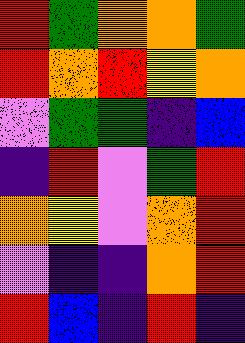[["red", "green", "orange", "orange", "green"], ["red", "orange", "red", "yellow", "orange"], ["violet", "green", "green", "indigo", "blue"], ["indigo", "red", "violet", "green", "red"], ["orange", "yellow", "violet", "orange", "red"], ["violet", "indigo", "indigo", "orange", "red"], ["red", "blue", "indigo", "red", "indigo"]]